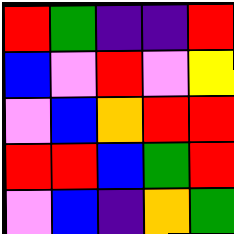[["red", "green", "indigo", "indigo", "red"], ["blue", "violet", "red", "violet", "yellow"], ["violet", "blue", "orange", "red", "red"], ["red", "red", "blue", "green", "red"], ["violet", "blue", "indigo", "orange", "green"]]